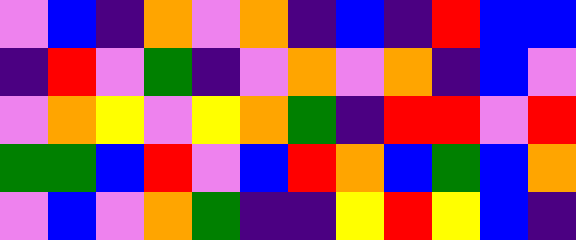[["violet", "blue", "indigo", "orange", "violet", "orange", "indigo", "blue", "indigo", "red", "blue", "blue"], ["indigo", "red", "violet", "green", "indigo", "violet", "orange", "violet", "orange", "indigo", "blue", "violet"], ["violet", "orange", "yellow", "violet", "yellow", "orange", "green", "indigo", "red", "red", "violet", "red"], ["green", "green", "blue", "red", "violet", "blue", "red", "orange", "blue", "green", "blue", "orange"], ["violet", "blue", "violet", "orange", "green", "indigo", "indigo", "yellow", "red", "yellow", "blue", "indigo"]]